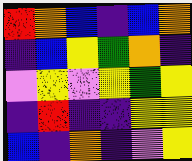[["red", "orange", "blue", "indigo", "blue", "orange"], ["indigo", "blue", "yellow", "green", "orange", "indigo"], ["violet", "yellow", "violet", "yellow", "green", "yellow"], ["indigo", "red", "indigo", "indigo", "yellow", "yellow"], ["blue", "indigo", "orange", "indigo", "violet", "yellow"]]